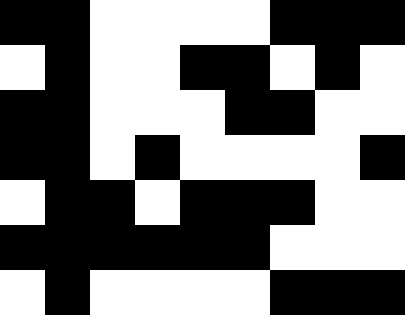[["black", "black", "white", "white", "white", "white", "black", "black", "black"], ["white", "black", "white", "white", "black", "black", "white", "black", "white"], ["black", "black", "white", "white", "white", "black", "black", "white", "white"], ["black", "black", "white", "black", "white", "white", "white", "white", "black"], ["white", "black", "black", "white", "black", "black", "black", "white", "white"], ["black", "black", "black", "black", "black", "black", "white", "white", "white"], ["white", "black", "white", "white", "white", "white", "black", "black", "black"]]